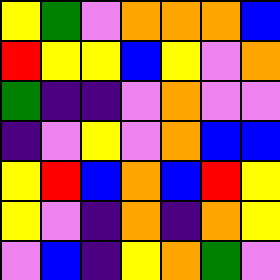[["yellow", "green", "violet", "orange", "orange", "orange", "blue"], ["red", "yellow", "yellow", "blue", "yellow", "violet", "orange"], ["green", "indigo", "indigo", "violet", "orange", "violet", "violet"], ["indigo", "violet", "yellow", "violet", "orange", "blue", "blue"], ["yellow", "red", "blue", "orange", "blue", "red", "yellow"], ["yellow", "violet", "indigo", "orange", "indigo", "orange", "yellow"], ["violet", "blue", "indigo", "yellow", "orange", "green", "violet"]]